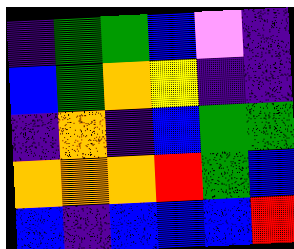[["indigo", "green", "green", "blue", "violet", "indigo"], ["blue", "green", "orange", "yellow", "indigo", "indigo"], ["indigo", "orange", "indigo", "blue", "green", "green"], ["orange", "orange", "orange", "red", "green", "blue"], ["blue", "indigo", "blue", "blue", "blue", "red"]]